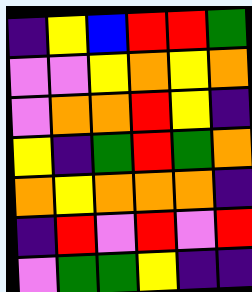[["indigo", "yellow", "blue", "red", "red", "green"], ["violet", "violet", "yellow", "orange", "yellow", "orange"], ["violet", "orange", "orange", "red", "yellow", "indigo"], ["yellow", "indigo", "green", "red", "green", "orange"], ["orange", "yellow", "orange", "orange", "orange", "indigo"], ["indigo", "red", "violet", "red", "violet", "red"], ["violet", "green", "green", "yellow", "indigo", "indigo"]]